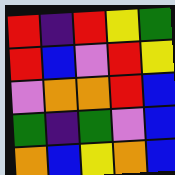[["red", "indigo", "red", "yellow", "green"], ["red", "blue", "violet", "red", "yellow"], ["violet", "orange", "orange", "red", "blue"], ["green", "indigo", "green", "violet", "blue"], ["orange", "blue", "yellow", "orange", "blue"]]